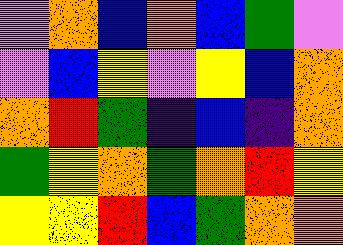[["violet", "orange", "blue", "orange", "blue", "green", "violet"], ["violet", "blue", "yellow", "violet", "yellow", "blue", "orange"], ["orange", "red", "green", "indigo", "blue", "indigo", "orange"], ["green", "yellow", "orange", "green", "orange", "red", "yellow"], ["yellow", "yellow", "red", "blue", "green", "orange", "orange"]]